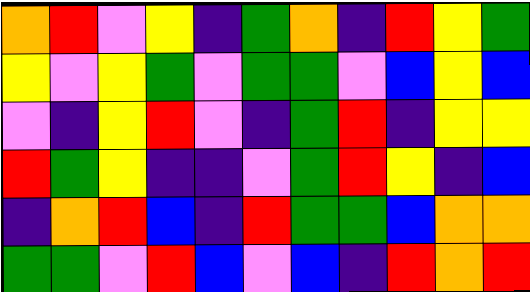[["orange", "red", "violet", "yellow", "indigo", "green", "orange", "indigo", "red", "yellow", "green"], ["yellow", "violet", "yellow", "green", "violet", "green", "green", "violet", "blue", "yellow", "blue"], ["violet", "indigo", "yellow", "red", "violet", "indigo", "green", "red", "indigo", "yellow", "yellow"], ["red", "green", "yellow", "indigo", "indigo", "violet", "green", "red", "yellow", "indigo", "blue"], ["indigo", "orange", "red", "blue", "indigo", "red", "green", "green", "blue", "orange", "orange"], ["green", "green", "violet", "red", "blue", "violet", "blue", "indigo", "red", "orange", "red"]]